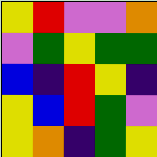[["yellow", "red", "violet", "violet", "orange"], ["violet", "green", "yellow", "green", "green"], ["blue", "indigo", "red", "yellow", "indigo"], ["yellow", "blue", "red", "green", "violet"], ["yellow", "orange", "indigo", "green", "yellow"]]